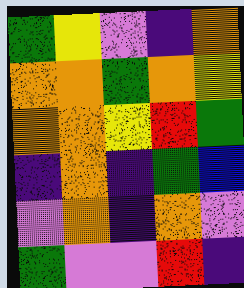[["green", "yellow", "violet", "indigo", "orange"], ["orange", "orange", "green", "orange", "yellow"], ["orange", "orange", "yellow", "red", "green"], ["indigo", "orange", "indigo", "green", "blue"], ["violet", "orange", "indigo", "orange", "violet"], ["green", "violet", "violet", "red", "indigo"]]